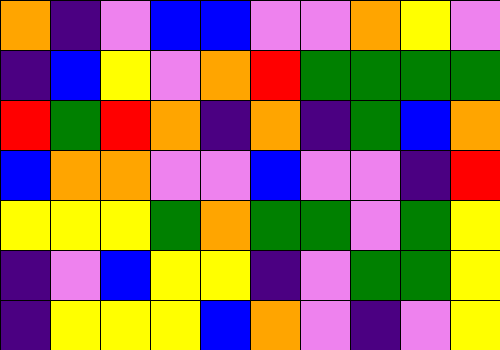[["orange", "indigo", "violet", "blue", "blue", "violet", "violet", "orange", "yellow", "violet"], ["indigo", "blue", "yellow", "violet", "orange", "red", "green", "green", "green", "green"], ["red", "green", "red", "orange", "indigo", "orange", "indigo", "green", "blue", "orange"], ["blue", "orange", "orange", "violet", "violet", "blue", "violet", "violet", "indigo", "red"], ["yellow", "yellow", "yellow", "green", "orange", "green", "green", "violet", "green", "yellow"], ["indigo", "violet", "blue", "yellow", "yellow", "indigo", "violet", "green", "green", "yellow"], ["indigo", "yellow", "yellow", "yellow", "blue", "orange", "violet", "indigo", "violet", "yellow"]]